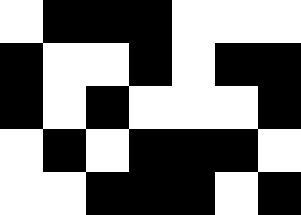[["white", "black", "black", "black", "white", "white", "white"], ["black", "white", "white", "black", "white", "black", "black"], ["black", "white", "black", "white", "white", "white", "black"], ["white", "black", "white", "black", "black", "black", "white"], ["white", "white", "black", "black", "black", "white", "black"]]